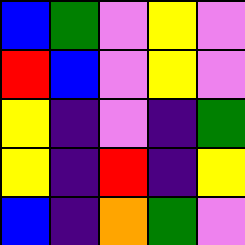[["blue", "green", "violet", "yellow", "violet"], ["red", "blue", "violet", "yellow", "violet"], ["yellow", "indigo", "violet", "indigo", "green"], ["yellow", "indigo", "red", "indigo", "yellow"], ["blue", "indigo", "orange", "green", "violet"]]